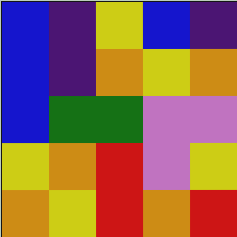[["blue", "indigo", "yellow", "blue", "indigo"], ["blue", "indigo", "orange", "yellow", "orange"], ["blue", "green", "green", "violet", "violet"], ["yellow", "orange", "red", "violet", "yellow"], ["orange", "yellow", "red", "orange", "red"]]